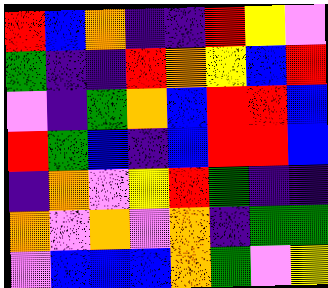[["red", "blue", "orange", "indigo", "indigo", "red", "yellow", "violet"], ["green", "indigo", "indigo", "red", "orange", "yellow", "blue", "red"], ["violet", "indigo", "green", "orange", "blue", "red", "red", "blue"], ["red", "green", "blue", "indigo", "blue", "red", "red", "blue"], ["indigo", "orange", "violet", "yellow", "red", "green", "indigo", "indigo"], ["orange", "violet", "orange", "violet", "orange", "indigo", "green", "green"], ["violet", "blue", "blue", "blue", "orange", "green", "violet", "yellow"]]